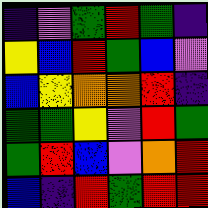[["indigo", "violet", "green", "red", "green", "indigo"], ["yellow", "blue", "red", "green", "blue", "violet"], ["blue", "yellow", "orange", "orange", "red", "indigo"], ["green", "green", "yellow", "violet", "red", "green"], ["green", "red", "blue", "violet", "orange", "red"], ["blue", "indigo", "red", "green", "red", "red"]]